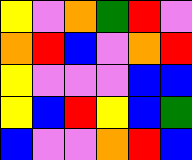[["yellow", "violet", "orange", "green", "red", "violet"], ["orange", "red", "blue", "violet", "orange", "red"], ["yellow", "violet", "violet", "violet", "blue", "blue"], ["yellow", "blue", "red", "yellow", "blue", "green"], ["blue", "violet", "violet", "orange", "red", "blue"]]